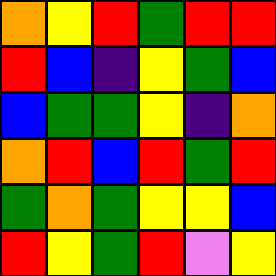[["orange", "yellow", "red", "green", "red", "red"], ["red", "blue", "indigo", "yellow", "green", "blue"], ["blue", "green", "green", "yellow", "indigo", "orange"], ["orange", "red", "blue", "red", "green", "red"], ["green", "orange", "green", "yellow", "yellow", "blue"], ["red", "yellow", "green", "red", "violet", "yellow"]]